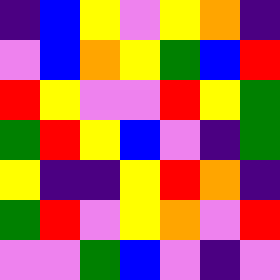[["indigo", "blue", "yellow", "violet", "yellow", "orange", "indigo"], ["violet", "blue", "orange", "yellow", "green", "blue", "red"], ["red", "yellow", "violet", "violet", "red", "yellow", "green"], ["green", "red", "yellow", "blue", "violet", "indigo", "green"], ["yellow", "indigo", "indigo", "yellow", "red", "orange", "indigo"], ["green", "red", "violet", "yellow", "orange", "violet", "red"], ["violet", "violet", "green", "blue", "violet", "indigo", "violet"]]